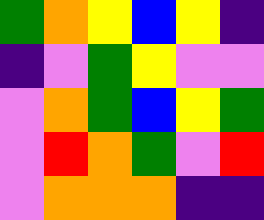[["green", "orange", "yellow", "blue", "yellow", "indigo"], ["indigo", "violet", "green", "yellow", "violet", "violet"], ["violet", "orange", "green", "blue", "yellow", "green"], ["violet", "red", "orange", "green", "violet", "red"], ["violet", "orange", "orange", "orange", "indigo", "indigo"]]